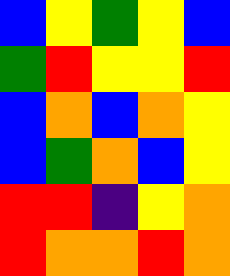[["blue", "yellow", "green", "yellow", "blue"], ["green", "red", "yellow", "yellow", "red"], ["blue", "orange", "blue", "orange", "yellow"], ["blue", "green", "orange", "blue", "yellow"], ["red", "red", "indigo", "yellow", "orange"], ["red", "orange", "orange", "red", "orange"]]